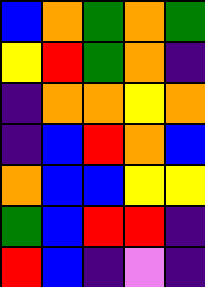[["blue", "orange", "green", "orange", "green"], ["yellow", "red", "green", "orange", "indigo"], ["indigo", "orange", "orange", "yellow", "orange"], ["indigo", "blue", "red", "orange", "blue"], ["orange", "blue", "blue", "yellow", "yellow"], ["green", "blue", "red", "red", "indigo"], ["red", "blue", "indigo", "violet", "indigo"]]